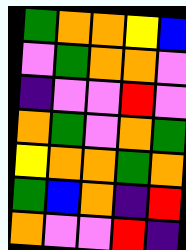[["green", "orange", "orange", "yellow", "blue"], ["violet", "green", "orange", "orange", "violet"], ["indigo", "violet", "violet", "red", "violet"], ["orange", "green", "violet", "orange", "green"], ["yellow", "orange", "orange", "green", "orange"], ["green", "blue", "orange", "indigo", "red"], ["orange", "violet", "violet", "red", "indigo"]]